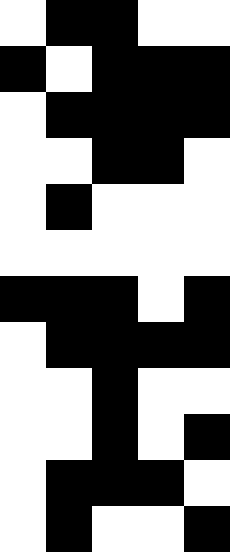[["white", "black", "black", "white", "white"], ["black", "white", "black", "black", "black"], ["white", "black", "black", "black", "black"], ["white", "white", "black", "black", "white"], ["white", "black", "white", "white", "white"], ["white", "white", "white", "white", "white"], ["black", "black", "black", "white", "black"], ["white", "black", "black", "black", "black"], ["white", "white", "black", "white", "white"], ["white", "white", "black", "white", "black"], ["white", "black", "black", "black", "white"], ["white", "black", "white", "white", "black"]]